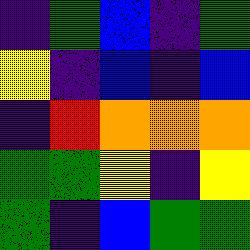[["indigo", "green", "blue", "indigo", "green"], ["yellow", "indigo", "blue", "indigo", "blue"], ["indigo", "red", "orange", "orange", "orange"], ["green", "green", "yellow", "indigo", "yellow"], ["green", "indigo", "blue", "green", "green"]]